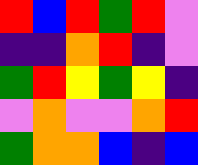[["red", "blue", "red", "green", "red", "violet"], ["indigo", "indigo", "orange", "red", "indigo", "violet"], ["green", "red", "yellow", "green", "yellow", "indigo"], ["violet", "orange", "violet", "violet", "orange", "red"], ["green", "orange", "orange", "blue", "indigo", "blue"]]